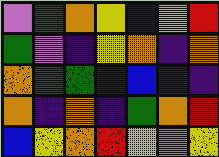[["violet", "green", "orange", "yellow", "blue", "yellow", "red"], ["green", "violet", "indigo", "yellow", "orange", "indigo", "orange"], ["orange", "green", "green", "blue", "blue", "indigo", "indigo"], ["orange", "indigo", "orange", "indigo", "green", "orange", "red"], ["blue", "yellow", "orange", "red", "yellow", "violet", "yellow"]]